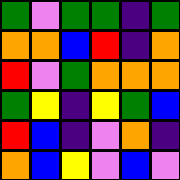[["green", "violet", "green", "green", "indigo", "green"], ["orange", "orange", "blue", "red", "indigo", "orange"], ["red", "violet", "green", "orange", "orange", "orange"], ["green", "yellow", "indigo", "yellow", "green", "blue"], ["red", "blue", "indigo", "violet", "orange", "indigo"], ["orange", "blue", "yellow", "violet", "blue", "violet"]]